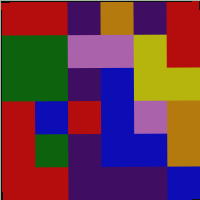[["red", "red", "indigo", "orange", "indigo", "red"], ["green", "green", "violet", "violet", "yellow", "red"], ["green", "green", "indigo", "blue", "yellow", "yellow"], ["red", "blue", "red", "blue", "violet", "orange"], ["red", "green", "indigo", "blue", "blue", "orange"], ["red", "red", "indigo", "indigo", "indigo", "blue"]]